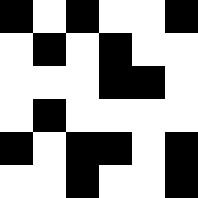[["black", "white", "black", "white", "white", "black"], ["white", "black", "white", "black", "white", "white"], ["white", "white", "white", "black", "black", "white"], ["white", "black", "white", "white", "white", "white"], ["black", "white", "black", "black", "white", "black"], ["white", "white", "black", "white", "white", "black"]]